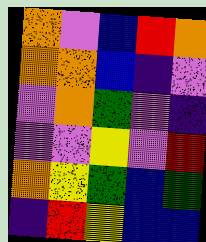[["orange", "violet", "blue", "red", "orange"], ["orange", "orange", "blue", "indigo", "violet"], ["violet", "orange", "green", "violet", "indigo"], ["violet", "violet", "yellow", "violet", "red"], ["orange", "yellow", "green", "blue", "green"], ["indigo", "red", "yellow", "blue", "blue"]]